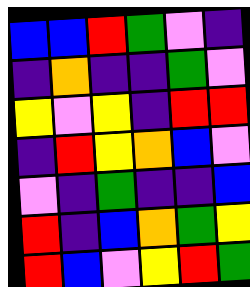[["blue", "blue", "red", "green", "violet", "indigo"], ["indigo", "orange", "indigo", "indigo", "green", "violet"], ["yellow", "violet", "yellow", "indigo", "red", "red"], ["indigo", "red", "yellow", "orange", "blue", "violet"], ["violet", "indigo", "green", "indigo", "indigo", "blue"], ["red", "indigo", "blue", "orange", "green", "yellow"], ["red", "blue", "violet", "yellow", "red", "green"]]